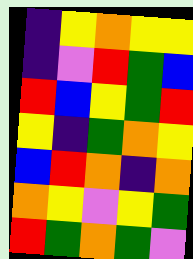[["indigo", "yellow", "orange", "yellow", "yellow"], ["indigo", "violet", "red", "green", "blue"], ["red", "blue", "yellow", "green", "red"], ["yellow", "indigo", "green", "orange", "yellow"], ["blue", "red", "orange", "indigo", "orange"], ["orange", "yellow", "violet", "yellow", "green"], ["red", "green", "orange", "green", "violet"]]